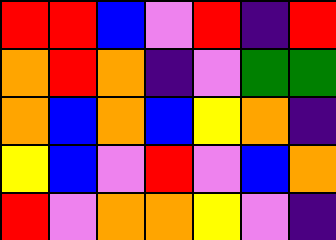[["red", "red", "blue", "violet", "red", "indigo", "red"], ["orange", "red", "orange", "indigo", "violet", "green", "green"], ["orange", "blue", "orange", "blue", "yellow", "orange", "indigo"], ["yellow", "blue", "violet", "red", "violet", "blue", "orange"], ["red", "violet", "orange", "orange", "yellow", "violet", "indigo"]]